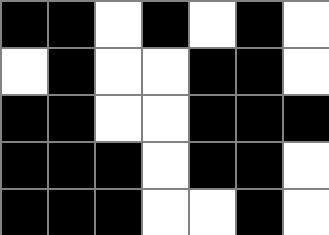[["black", "black", "white", "black", "white", "black", "white"], ["white", "black", "white", "white", "black", "black", "white"], ["black", "black", "white", "white", "black", "black", "black"], ["black", "black", "black", "white", "black", "black", "white"], ["black", "black", "black", "white", "white", "black", "white"]]